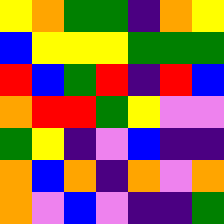[["yellow", "orange", "green", "green", "indigo", "orange", "yellow"], ["blue", "yellow", "yellow", "yellow", "green", "green", "green"], ["red", "blue", "green", "red", "indigo", "red", "blue"], ["orange", "red", "red", "green", "yellow", "violet", "violet"], ["green", "yellow", "indigo", "violet", "blue", "indigo", "indigo"], ["orange", "blue", "orange", "indigo", "orange", "violet", "orange"], ["orange", "violet", "blue", "violet", "indigo", "indigo", "green"]]